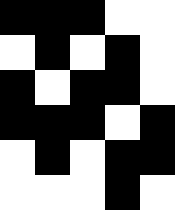[["black", "black", "black", "white", "white"], ["white", "black", "white", "black", "white"], ["black", "white", "black", "black", "white"], ["black", "black", "black", "white", "black"], ["white", "black", "white", "black", "black"], ["white", "white", "white", "black", "white"]]